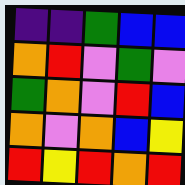[["indigo", "indigo", "green", "blue", "blue"], ["orange", "red", "violet", "green", "violet"], ["green", "orange", "violet", "red", "blue"], ["orange", "violet", "orange", "blue", "yellow"], ["red", "yellow", "red", "orange", "red"]]